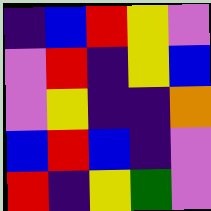[["indigo", "blue", "red", "yellow", "violet"], ["violet", "red", "indigo", "yellow", "blue"], ["violet", "yellow", "indigo", "indigo", "orange"], ["blue", "red", "blue", "indigo", "violet"], ["red", "indigo", "yellow", "green", "violet"]]